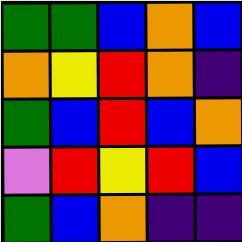[["green", "green", "blue", "orange", "blue"], ["orange", "yellow", "red", "orange", "indigo"], ["green", "blue", "red", "blue", "orange"], ["violet", "red", "yellow", "red", "blue"], ["green", "blue", "orange", "indigo", "indigo"]]